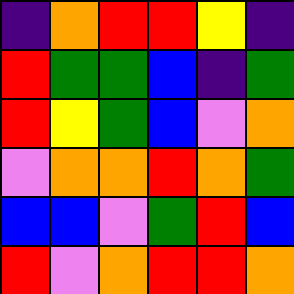[["indigo", "orange", "red", "red", "yellow", "indigo"], ["red", "green", "green", "blue", "indigo", "green"], ["red", "yellow", "green", "blue", "violet", "orange"], ["violet", "orange", "orange", "red", "orange", "green"], ["blue", "blue", "violet", "green", "red", "blue"], ["red", "violet", "orange", "red", "red", "orange"]]